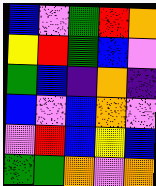[["blue", "violet", "green", "red", "orange"], ["yellow", "red", "green", "blue", "violet"], ["green", "blue", "indigo", "orange", "indigo"], ["blue", "violet", "blue", "orange", "violet"], ["violet", "red", "blue", "yellow", "blue"], ["green", "green", "orange", "violet", "orange"]]